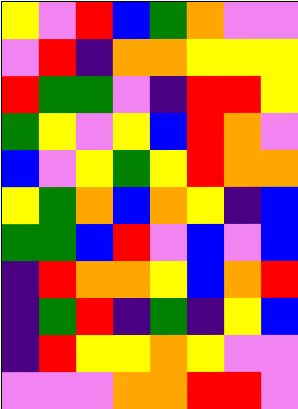[["yellow", "violet", "red", "blue", "green", "orange", "violet", "violet"], ["violet", "red", "indigo", "orange", "orange", "yellow", "yellow", "yellow"], ["red", "green", "green", "violet", "indigo", "red", "red", "yellow"], ["green", "yellow", "violet", "yellow", "blue", "red", "orange", "violet"], ["blue", "violet", "yellow", "green", "yellow", "red", "orange", "orange"], ["yellow", "green", "orange", "blue", "orange", "yellow", "indigo", "blue"], ["green", "green", "blue", "red", "violet", "blue", "violet", "blue"], ["indigo", "red", "orange", "orange", "yellow", "blue", "orange", "red"], ["indigo", "green", "red", "indigo", "green", "indigo", "yellow", "blue"], ["indigo", "red", "yellow", "yellow", "orange", "yellow", "violet", "violet"], ["violet", "violet", "violet", "orange", "orange", "red", "red", "violet"]]